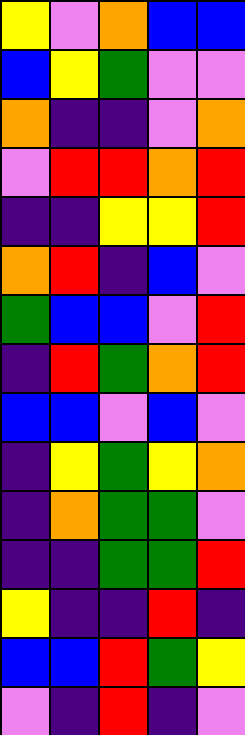[["yellow", "violet", "orange", "blue", "blue"], ["blue", "yellow", "green", "violet", "violet"], ["orange", "indigo", "indigo", "violet", "orange"], ["violet", "red", "red", "orange", "red"], ["indigo", "indigo", "yellow", "yellow", "red"], ["orange", "red", "indigo", "blue", "violet"], ["green", "blue", "blue", "violet", "red"], ["indigo", "red", "green", "orange", "red"], ["blue", "blue", "violet", "blue", "violet"], ["indigo", "yellow", "green", "yellow", "orange"], ["indigo", "orange", "green", "green", "violet"], ["indigo", "indigo", "green", "green", "red"], ["yellow", "indigo", "indigo", "red", "indigo"], ["blue", "blue", "red", "green", "yellow"], ["violet", "indigo", "red", "indigo", "violet"]]